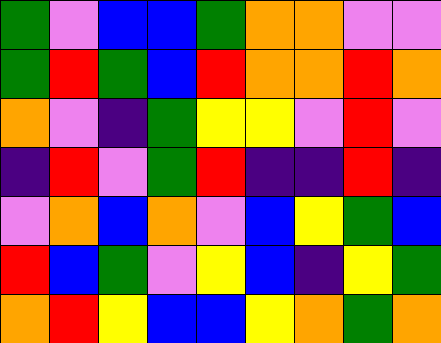[["green", "violet", "blue", "blue", "green", "orange", "orange", "violet", "violet"], ["green", "red", "green", "blue", "red", "orange", "orange", "red", "orange"], ["orange", "violet", "indigo", "green", "yellow", "yellow", "violet", "red", "violet"], ["indigo", "red", "violet", "green", "red", "indigo", "indigo", "red", "indigo"], ["violet", "orange", "blue", "orange", "violet", "blue", "yellow", "green", "blue"], ["red", "blue", "green", "violet", "yellow", "blue", "indigo", "yellow", "green"], ["orange", "red", "yellow", "blue", "blue", "yellow", "orange", "green", "orange"]]